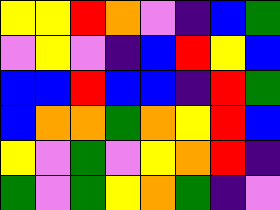[["yellow", "yellow", "red", "orange", "violet", "indigo", "blue", "green"], ["violet", "yellow", "violet", "indigo", "blue", "red", "yellow", "blue"], ["blue", "blue", "red", "blue", "blue", "indigo", "red", "green"], ["blue", "orange", "orange", "green", "orange", "yellow", "red", "blue"], ["yellow", "violet", "green", "violet", "yellow", "orange", "red", "indigo"], ["green", "violet", "green", "yellow", "orange", "green", "indigo", "violet"]]